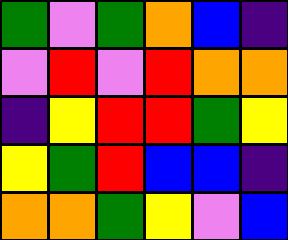[["green", "violet", "green", "orange", "blue", "indigo"], ["violet", "red", "violet", "red", "orange", "orange"], ["indigo", "yellow", "red", "red", "green", "yellow"], ["yellow", "green", "red", "blue", "blue", "indigo"], ["orange", "orange", "green", "yellow", "violet", "blue"]]